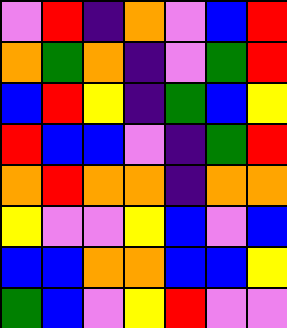[["violet", "red", "indigo", "orange", "violet", "blue", "red"], ["orange", "green", "orange", "indigo", "violet", "green", "red"], ["blue", "red", "yellow", "indigo", "green", "blue", "yellow"], ["red", "blue", "blue", "violet", "indigo", "green", "red"], ["orange", "red", "orange", "orange", "indigo", "orange", "orange"], ["yellow", "violet", "violet", "yellow", "blue", "violet", "blue"], ["blue", "blue", "orange", "orange", "blue", "blue", "yellow"], ["green", "blue", "violet", "yellow", "red", "violet", "violet"]]